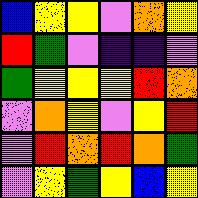[["blue", "yellow", "yellow", "violet", "orange", "yellow"], ["red", "green", "violet", "indigo", "indigo", "violet"], ["green", "yellow", "yellow", "yellow", "red", "orange"], ["violet", "orange", "yellow", "violet", "yellow", "red"], ["violet", "red", "orange", "red", "orange", "green"], ["violet", "yellow", "green", "yellow", "blue", "yellow"]]